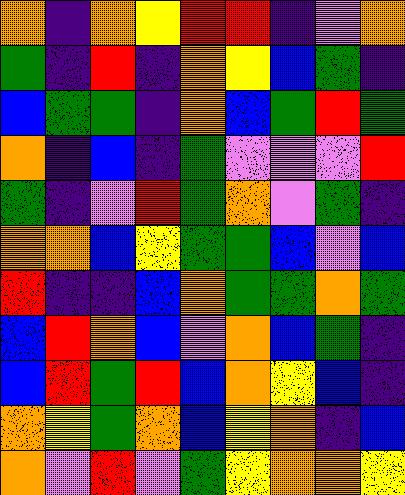[["orange", "indigo", "orange", "yellow", "red", "red", "indigo", "violet", "orange"], ["green", "indigo", "red", "indigo", "orange", "yellow", "blue", "green", "indigo"], ["blue", "green", "green", "indigo", "orange", "blue", "green", "red", "green"], ["orange", "indigo", "blue", "indigo", "green", "violet", "violet", "violet", "red"], ["green", "indigo", "violet", "red", "green", "orange", "violet", "green", "indigo"], ["orange", "orange", "blue", "yellow", "green", "green", "blue", "violet", "blue"], ["red", "indigo", "indigo", "blue", "orange", "green", "green", "orange", "green"], ["blue", "red", "orange", "blue", "violet", "orange", "blue", "green", "indigo"], ["blue", "red", "green", "red", "blue", "orange", "yellow", "blue", "indigo"], ["orange", "yellow", "green", "orange", "blue", "yellow", "orange", "indigo", "blue"], ["orange", "violet", "red", "violet", "green", "yellow", "orange", "orange", "yellow"]]